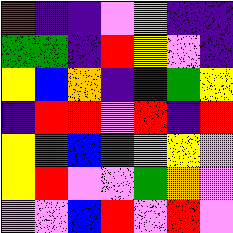[["red", "indigo", "indigo", "violet", "violet", "indigo", "indigo"], ["green", "green", "indigo", "red", "yellow", "violet", "indigo"], ["yellow", "blue", "orange", "indigo", "indigo", "green", "yellow"], ["indigo", "red", "red", "violet", "red", "indigo", "red"], ["yellow", "green", "blue", "red", "orange", "yellow", "violet"], ["yellow", "red", "violet", "violet", "green", "orange", "violet"], ["violet", "violet", "blue", "red", "violet", "red", "violet"]]